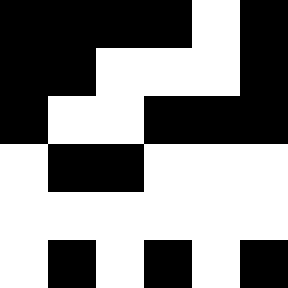[["black", "black", "black", "black", "white", "black"], ["black", "black", "white", "white", "white", "black"], ["black", "white", "white", "black", "black", "black"], ["white", "black", "black", "white", "white", "white"], ["white", "white", "white", "white", "white", "white"], ["white", "black", "white", "black", "white", "black"]]